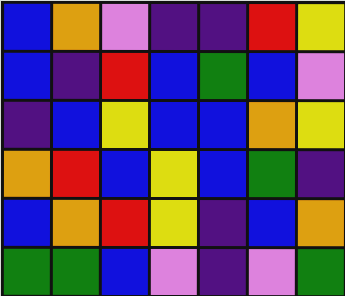[["blue", "orange", "violet", "indigo", "indigo", "red", "yellow"], ["blue", "indigo", "red", "blue", "green", "blue", "violet"], ["indigo", "blue", "yellow", "blue", "blue", "orange", "yellow"], ["orange", "red", "blue", "yellow", "blue", "green", "indigo"], ["blue", "orange", "red", "yellow", "indigo", "blue", "orange"], ["green", "green", "blue", "violet", "indigo", "violet", "green"]]